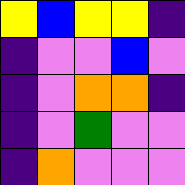[["yellow", "blue", "yellow", "yellow", "indigo"], ["indigo", "violet", "violet", "blue", "violet"], ["indigo", "violet", "orange", "orange", "indigo"], ["indigo", "violet", "green", "violet", "violet"], ["indigo", "orange", "violet", "violet", "violet"]]